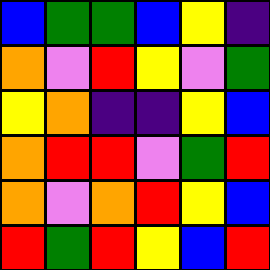[["blue", "green", "green", "blue", "yellow", "indigo"], ["orange", "violet", "red", "yellow", "violet", "green"], ["yellow", "orange", "indigo", "indigo", "yellow", "blue"], ["orange", "red", "red", "violet", "green", "red"], ["orange", "violet", "orange", "red", "yellow", "blue"], ["red", "green", "red", "yellow", "blue", "red"]]